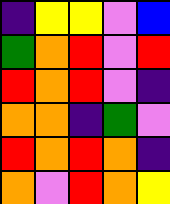[["indigo", "yellow", "yellow", "violet", "blue"], ["green", "orange", "red", "violet", "red"], ["red", "orange", "red", "violet", "indigo"], ["orange", "orange", "indigo", "green", "violet"], ["red", "orange", "red", "orange", "indigo"], ["orange", "violet", "red", "orange", "yellow"]]